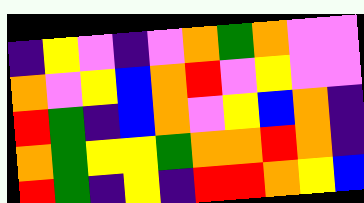[["indigo", "yellow", "violet", "indigo", "violet", "orange", "green", "orange", "violet", "violet"], ["orange", "violet", "yellow", "blue", "orange", "red", "violet", "yellow", "violet", "violet"], ["red", "green", "indigo", "blue", "orange", "violet", "yellow", "blue", "orange", "indigo"], ["orange", "green", "yellow", "yellow", "green", "orange", "orange", "red", "orange", "indigo"], ["red", "green", "indigo", "yellow", "indigo", "red", "red", "orange", "yellow", "blue"]]